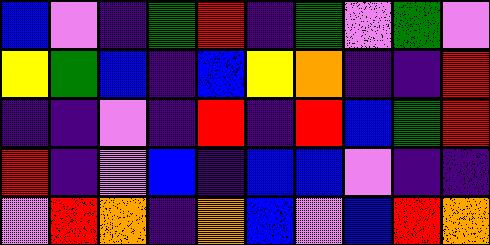[["blue", "violet", "indigo", "green", "red", "indigo", "green", "violet", "green", "violet"], ["yellow", "green", "blue", "indigo", "blue", "yellow", "orange", "indigo", "indigo", "red"], ["indigo", "indigo", "violet", "indigo", "red", "indigo", "red", "blue", "green", "red"], ["red", "indigo", "violet", "blue", "indigo", "blue", "blue", "violet", "indigo", "indigo"], ["violet", "red", "orange", "indigo", "orange", "blue", "violet", "blue", "red", "orange"]]